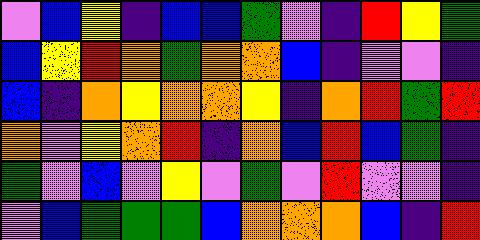[["violet", "blue", "yellow", "indigo", "blue", "blue", "green", "violet", "indigo", "red", "yellow", "green"], ["blue", "yellow", "red", "orange", "green", "orange", "orange", "blue", "indigo", "violet", "violet", "indigo"], ["blue", "indigo", "orange", "yellow", "orange", "orange", "yellow", "indigo", "orange", "red", "green", "red"], ["orange", "violet", "yellow", "orange", "red", "indigo", "orange", "blue", "red", "blue", "green", "indigo"], ["green", "violet", "blue", "violet", "yellow", "violet", "green", "violet", "red", "violet", "violet", "indigo"], ["violet", "blue", "green", "green", "green", "blue", "orange", "orange", "orange", "blue", "indigo", "red"]]